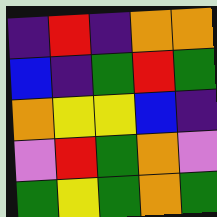[["indigo", "red", "indigo", "orange", "orange"], ["blue", "indigo", "green", "red", "green"], ["orange", "yellow", "yellow", "blue", "indigo"], ["violet", "red", "green", "orange", "violet"], ["green", "yellow", "green", "orange", "green"]]